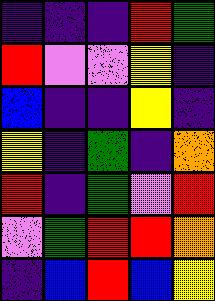[["indigo", "indigo", "indigo", "red", "green"], ["red", "violet", "violet", "yellow", "indigo"], ["blue", "indigo", "indigo", "yellow", "indigo"], ["yellow", "indigo", "green", "indigo", "orange"], ["red", "indigo", "green", "violet", "red"], ["violet", "green", "red", "red", "orange"], ["indigo", "blue", "red", "blue", "yellow"]]